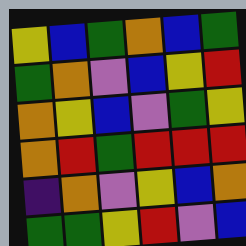[["yellow", "blue", "green", "orange", "blue", "green"], ["green", "orange", "violet", "blue", "yellow", "red"], ["orange", "yellow", "blue", "violet", "green", "yellow"], ["orange", "red", "green", "red", "red", "red"], ["indigo", "orange", "violet", "yellow", "blue", "orange"], ["green", "green", "yellow", "red", "violet", "blue"]]